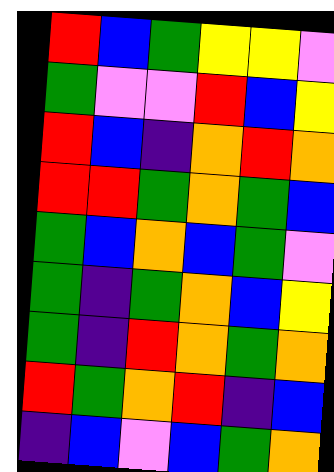[["red", "blue", "green", "yellow", "yellow", "violet"], ["green", "violet", "violet", "red", "blue", "yellow"], ["red", "blue", "indigo", "orange", "red", "orange"], ["red", "red", "green", "orange", "green", "blue"], ["green", "blue", "orange", "blue", "green", "violet"], ["green", "indigo", "green", "orange", "blue", "yellow"], ["green", "indigo", "red", "orange", "green", "orange"], ["red", "green", "orange", "red", "indigo", "blue"], ["indigo", "blue", "violet", "blue", "green", "orange"]]